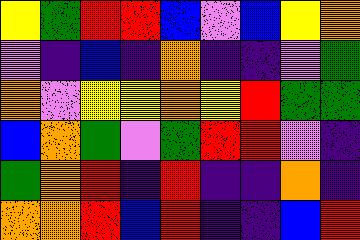[["yellow", "green", "red", "red", "blue", "violet", "blue", "yellow", "orange"], ["violet", "indigo", "blue", "indigo", "orange", "indigo", "indigo", "violet", "green"], ["orange", "violet", "yellow", "yellow", "orange", "yellow", "red", "green", "green"], ["blue", "orange", "green", "violet", "green", "red", "red", "violet", "indigo"], ["green", "orange", "red", "indigo", "red", "indigo", "indigo", "orange", "indigo"], ["orange", "orange", "red", "blue", "red", "indigo", "indigo", "blue", "red"]]